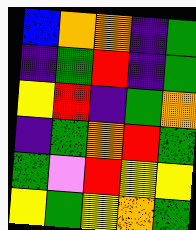[["blue", "orange", "orange", "indigo", "green"], ["indigo", "green", "red", "indigo", "green"], ["yellow", "red", "indigo", "green", "orange"], ["indigo", "green", "orange", "red", "green"], ["green", "violet", "red", "yellow", "yellow"], ["yellow", "green", "yellow", "orange", "green"]]